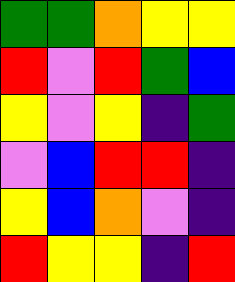[["green", "green", "orange", "yellow", "yellow"], ["red", "violet", "red", "green", "blue"], ["yellow", "violet", "yellow", "indigo", "green"], ["violet", "blue", "red", "red", "indigo"], ["yellow", "blue", "orange", "violet", "indigo"], ["red", "yellow", "yellow", "indigo", "red"]]